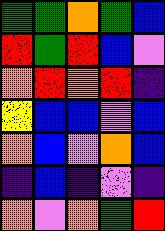[["green", "green", "orange", "green", "blue"], ["red", "green", "red", "blue", "violet"], ["orange", "red", "orange", "red", "indigo"], ["yellow", "blue", "blue", "violet", "blue"], ["orange", "blue", "violet", "orange", "blue"], ["indigo", "blue", "indigo", "violet", "indigo"], ["orange", "violet", "orange", "green", "red"]]